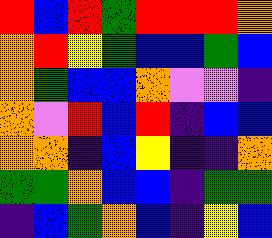[["red", "blue", "red", "green", "red", "red", "red", "orange"], ["orange", "red", "yellow", "green", "blue", "blue", "green", "blue"], ["orange", "green", "blue", "blue", "orange", "violet", "violet", "indigo"], ["orange", "violet", "red", "blue", "red", "indigo", "blue", "blue"], ["orange", "orange", "indigo", "blue", "yellow", "indigo", "indigo", "orange"], ["green", "green", "orange", "blue", "blue", "indigo", "green", "green"], ["indigo", "blue", "green", "orange", "blue", "indigo", "yellow", "blue"]]